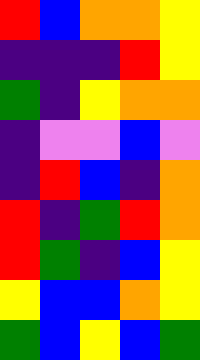[["red", "blue", "orange", "orange", "yellow"], ["indigo", "indigo", "indigo", "red", "yellow"], ["green", "indigo", "yellow", "orange", "orange"], ["indigo", "violet", "violet", "blue", "violet"], ["indigo", "red", "blue", "indigo", "orange"], ["red", "indigo", "green", "red", "orange"], ["red", "green", "indigo", "blue", "yellow"], ["yellow", "blue", "blue", "orange", "yellow"], ["green", "blue", "yellow", "blue", "green"]]